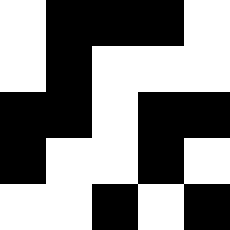[["white", "black", "black", "black", "white"], ["white", "black", "white", "white", "white"], ["black", "black", "white", "black", "black"], ["black", "white", "white", "black", "white"], ["white", "white", "black", "white", "black"]]